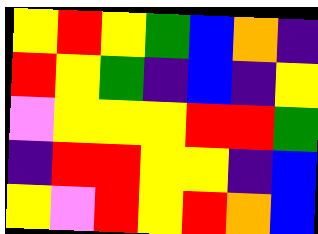[["yellow", "red", "yellow", "green", "blue", "orange", "indigo"], ["red", "yellow", "green", "indigo", "blue", "indigo", "yellow"], ["violet", "yellow", "yellow", "yellow", "red", "red", "green"], ["indigo", "red", "red", "yellow", "yellow", "indigo", "blue"], ["yellow", "violet", "red", "yellow", "red", "orange", "blue"]]